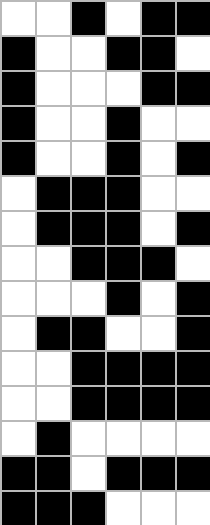[["white", "white", "black", "white", "black", "black"], ["black", "white", "white", "black", "black", "white"], ["black", "white", "white", "white", "black", "black"], ["black", "white", "white", "black", "white", "white"], ["black", "white", "white", "black", "white", "black"], ["white", "black", "black", "black", "white", "white"], ["white", "black", "black", "black", "white", "black"], ["white", "white", "black", "black", "black", "white"], ["white", "white", "white", "black", "white", "black"], ["white", "black", "black", "white", "white", "black"], ["white", "white", "black", "black", "black", "black"], ["white", "white", "black", "black", "black", "black"], ["white", "black", "white", "white", "white", "white"], ["black", "black", "white", "black", "black", "black"], ["black", "black", "black", "white", "white", "white"]]